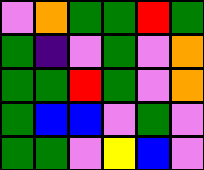[["violet", "orange", "green", "green", "red", "green"], ["green", "indigo", "violet", "green", "violet", "orange"], ["green", "green", "red", "green", "violet", "orange"], ["green", "blue", "blue", "violet", "green", "violet"], ["green", "green", "violet", "yellow", "blue", "violet"]]